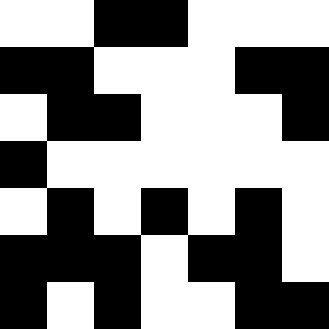[["white", "white", "black", "black", "white", "white", "white"], ["black", "black", "white", "white", "white", "black", "black"], ["white", "black", "black", "white", "white", "white", "black"], ["black", "white", "white", "white", "white", "white", "white"], ["white", "black", "white", "black", "white", "black", "white"], ["black", "black", "black", "white", "black", "black", "white"], ["black", "white", "black", "white", "white", "black", "black"]]